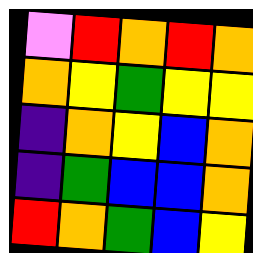[["violet", "red", "orange", "red", "orange"], ["orange", "yellow", "green", "yellow", "yellow"], ["indigo", "orange", "yellow", "blue", "orange"], ["indigo", "green", "blue", "blue", "orange"], ["red", "orange", "green", "blue", "yellow"]]